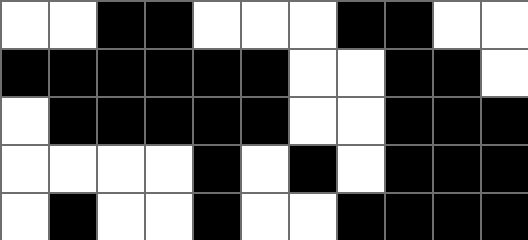[["white", "white", "black", "black", "white", "white", "white", "black", "black", "white", "white"], ["black", "black", "black", "black", "black", "black", "white", "white", "black", "black", "white"], ["white", "black", "black", "black", "black", "black", "white", "white", "black", "black", "black"], ["white", "white", "white", "white", "black", "white", "black", "white", "black", "black", "black"], ["white", "black", "white", "white", "black", "white", "white", "black", "black", "black", "black"]]